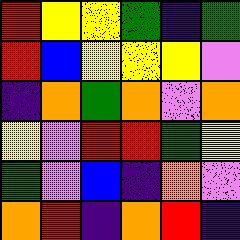[["red", "yellow", "yellow", "green", "indigo", "green"], ["red", "blue", "yellow", "yellow", "yellow", "violet"], ["indigo", "orange", "green", "orange", "violet", "orange"], ["yellow", "violet", "red", "red", "green", "yellow"], ["green", "violet", "blue", "indigo", "orange", "violet"], ["orange", "red", "indigo", "orange", "red", "indigo"]]